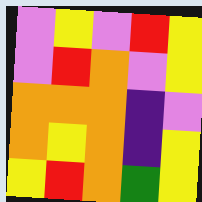[["violet", "yellow", "violet", "red", "yellow"], ["violet", "red", "orange", "violet", "yellow"], ["orange", "orange", "orange", "indigo", "violet"], ["orange", "yellow", "orange", "indigo", "yellow"], ["yellow", "red", "orange", "green", "yellow"]]